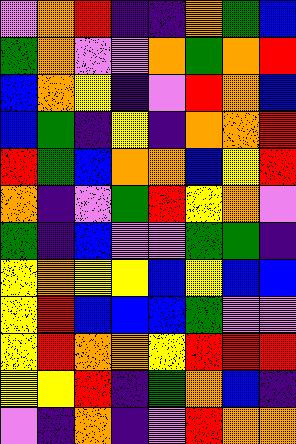[["violet", "orange", "red", "indigo", "indigo", "orange", "green", "blue"], ["green", "orange", "violet", "violet", "orange", "green", "orange", "red"], ["blue", "orange", "yellow", "indigo", "violet", "red", "orange", "blue"], ["blue", "green", "indigo", "yellow", "indigo", "orange", "orange", "red"], ["red", "green", "blue", "orange", "orange", "blue", "yellow", "red"], ["orange", "indigo", "violet", "green", "red", "yellow", "orange", "violet"], ["green", "indigo", "blue", "violet", "violet", "green", "green", "indigo"], ["yellow", "orange", "yellow", "yellow", "blue", "yellow", "blue", "blue"], ["yellow", "red", "blue", "blue", "blue", "green", "violet", "violet"], ["yellow", "red", "orange", "orange", "yellow", "red", "red", "red"], ["yellow", "yellow", "red", "indigo", "green", "orange", "blue", "indigo"], ["violet", "indigo", "orange", "indigo", "violet", "red", "orange", "orange"]]